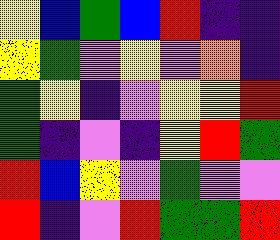[["yellow", "blue", "green", "blue", "red", "indigo", "indigo"], ["yellow", "green", "violet", "yellow", "violet", "orange", "indigo"], ["green", "yellow", "indigo", "violet", "yellow", "yellow", "red"], ["green", "indigo", "violet", "indigo", "yellow", "red", "green"], ["red", "blue", "yellow", "violet", "green", "violet", "violet"], ["red", "indigo", "violet", "red", "green", "green", "red"]]